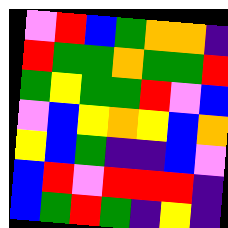[["violet", "red", "blue", "green", "orange", "orange", "indigo"], ["red", "green", "green", "orange", "green", "green", "red"], ["green", "yellow", "green", "green", "red", "violet", "blue"], ["violet", "blue", "yellow", "orange", "yellow", "blue", "orange"], ["yellow", "blue", "green", "indigo", "indigo", "blue", "violet"], ["blue", "red", "violet", "red", "red", "red", "indigo"], ["blue", "green", "red", "green", "indigo", "yellow", "indigo"]]